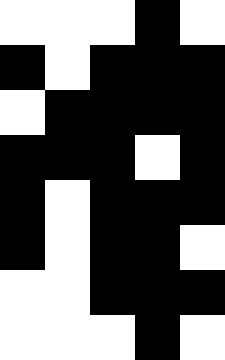[["white", "white", "white", "black", "white"], ["black", "white", "black", "black", "black"], ["white", "black", "black", "black", "black"], ["black", "black", "black", "white", "black"], ["black", "white", "black", "black", "black"], ["black", "white", "black", "black", "white"], ["white", "white", "black", "black", "black"], ["white", "white", "white", "black", "white"]]